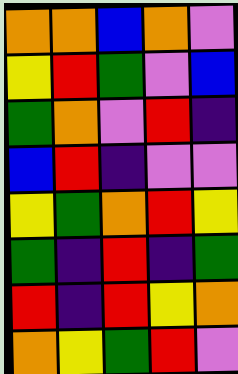[["orange", "orange", "blue", "orange", "violet"], ["yellow", "red", "green", "violet", "blue"], ["green", "orange", "violet", "red", "indigo"], ["blue", "red", "indigo", "violet", "violet"], ["yellow", "green", "orange", "red", "yellow"], ["green", "indigo", "red", "indigo", "green"], ["red", "indigo", "red", "yellow", "orange"], ["orange", "yellow", "green", "red", "violet"]]